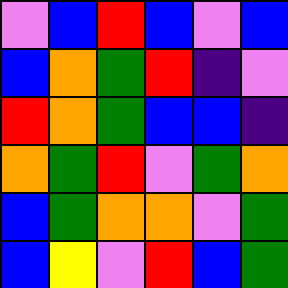[["violet", "blue", "red", "blue", "violet", "blue"], ["blue", "orange", "green", "red", "indigo", "violet"], ["red", "orange", "green", "blue", "blue", "indigo"], ["orange", "green", "red", "violet", "green", "orange"], ["blue", "green", "orange", "orange", "violet", "green"], ["blue", "yellow", "violet", "red", "blue", "green"]]